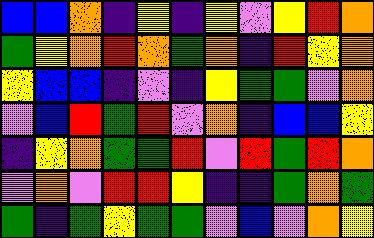[["blue", "blue", "orange", "indigo", "yellow", "indigo", "yellow", "violet", "yellow", "red", "orange"], ["green", "yellow", "orange", "red", "orange", "green", "orange", "indigo", "red", "yellow", "orange"], ["yellow", "blue", "blue", "indigo", "violet", "indigo", "yellow", "green", "green", "violet", "orange"], ["violet", "blue", "red", "green", "red", "violet", "orange", "indigo", "blue", "blue", "yellow"], ["indigo", "yellow", "orange", "green", "green", "red", "violet", "red", "green", "red", "orange"], ["violet", "orange", "violet", "red", "red", "yellow", "indigo", "indigo", "green", "orange", "green"], ["green", "indigo", "green", "yellow", "green", "green", "violet", "blue", "violet", "orange", "yellow"]]